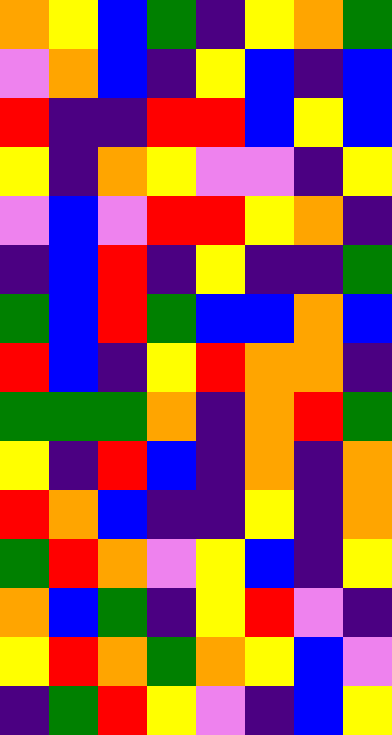[["orange", "yellow", "blue", "green", "indigo", "yellow", "orange", "green"], ["violet", "orange", "blue", "indigo", "yellow", "blue", "indigo", "blue"], ["red", "indigo", "indigo", "red", "red", "blue", "yellow", "blue"], ["yellow", "indigo", "orange", "yellow", "violet", "violet", "indigo", "yellow"], ["violet", "blue", "violet", "red", "red", "yellow", "orange", "indigo"], ["indigo", "blue", "red", "indigo", "yellow", "indigo", "indigo", "green"], ["green", "blue", "red", "green", "blue", "blue", "orange", "blue"], ["red", "blue", "indigo", "yellow", "red", "orange", "orange", "indigo"], ["green", "green", "green", "orange", "indigo", "orange", "red", "green"], ["yellow", "indigo", "red", "blue", "indigo", "orange", "indigo", "orange"], ["red", "orange", "blue", "indigo", "indigo", "yellow", "indigo", "orange"], ["green", "red", "orange", "violet", "yellow", "blue", "indigo", "yellow"], ["orange", "blue", "green", "indigo", "yellow", "red", "violet", "indigo"], ["yellow", "red", "orange", "green", "orange", "yellow", "blue", "violet"], ["indigo", "green", "red", "yellow", "violet", "indigo", "blue", "yellow"]]